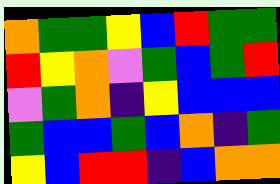[["orange", "green", "green", "yellow", "blue", "red", "green", "green"], ["red", "yellow", "orange", "violet", "green", "blue", "green", "red"], ["violet", "green", "orange", "indigo", "yellow", "blue", "blue", "blue"], ["green", "blue", "blue", "green", "blue", "orange", "indigo", "green"], ["yellow", "blue", "red", "red", "indigo", "blue", "orange", "orange"]]